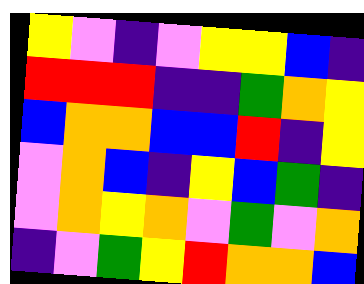[["yellow", "violet", "indigo", "violet", "yellow", "yellow", "blue", "indigo"], ["red", "red", "red", "indigo", "indigo", "green", "orange", "yellow"], ["blue", "orange", "orange", "blue", "blue", "red", "indigo", "yellow"], ["violet", "orange", "blue", "indigo", "yellow", "blue", "green", "indigo"], ["violet", "orange", "yellow", "orange", "violet", "green", "violet", "orange"], ["indigo", "violet", "green", "yellow", "red", "orange", "orange", "blue"]]